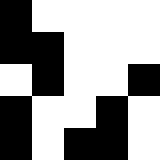[["black", "white", "white", "white", "white"], ["black", "black", "white", "white", "white"], ["white", "black", "white", "white", "black"], ["black", "white", "white", "black", "white"], ["black", "white", "black", "black", "white"]]